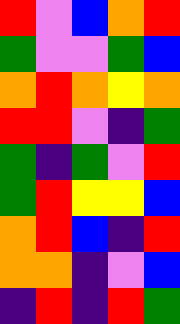[["red", "violet", "blue", "orange", "red"], ["green", "violet", "violet", "green", "blue"], ["orange", "red", "orange", "yellow", "orange"], ["red", "red", "violet", "indigo", "green"], ["green", "indigo", "green", "violet", "red"], ["green", "red", "yellow", "yellow", "blue"], ["orange", "red", "blue", "indigo", "red"], ["orange", "orange", "indigo", "violet", "blue"], ["indigo", "red", "indigo", "red", "green"]]